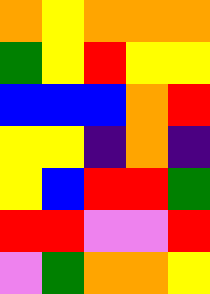[["orange", "yellow", "orange", "orange", "orange"], ["green", "yellow", "red", "yellow", "yellow"], ["blue", "blue", "blue", "orange", "red"], ["yellow", "yellow", "indigo", "orange", "indigo"], ["yellow", "blue", "red", "red", "green"], ["red", "red", "violet", "violet", "red"], ["violet", "green", "orange", "orange", "yellow"]]